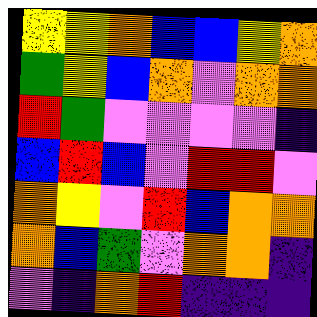[["yellow", "yellow", "orange", "blue", "blue", "yellow", "orange"], ["green", "yellow", "blue", "orange", "violet", "orange", "orange"], ["red", "green", "violet", "violet", "violet", "violet", "indigo"], ["blue", "red", "blue", "violet", "red", "red", "violet"], ["orange", "yellow", "violet", "red", "blue", "orange", "orange"], ["orange", "blue", "green", "violet", "orange", "orange", "indigo"], ["violet", "indigo", "orange", "red", "indigo", "indigo", "indigo"]]